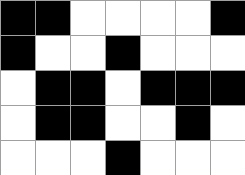[["black", "black", "white", "white", "white", "white", "black"], ["black", "white", "white", "black", "white", "white", "white"], ["white", "black", "black", "white", "black", "black", "black"], ["white", "black", "black", "white", "white", "black", "white"], ["white", "white", "white", "black", "white", "white", "white"]]